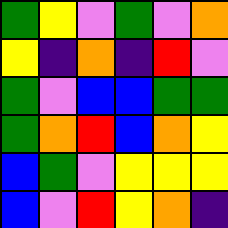[["green", "yellow", "violet", "green", "violet", "orange"], ["yellow", "indigo", "orange", "indigo", "red", "violet"], ["green", "violet", "blue", "blue", "green", "green"], ["green", "orange", "red", "blue", "orange", "yellow"], ["blue", "green", "violet", "yellow", "yellow", "yellow"], ["blue", "violet", "red", "yellow", "orange", "indigo"]]